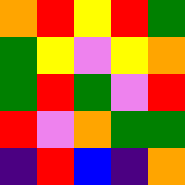[["orange", "red", "yellow", "red", "green"], ["green", "yellow", "violet", "yellow", "orange"], ["green", "red", "green", "violet", "red"], ["red", "violet", "orange", "green", "green"], ["indigo", "red", "blue", "indigo", "orange"]]